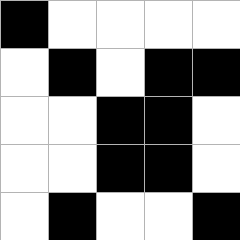[["black", "white", "white", "white", "white"], ["white", "black", "white", "black", "black"], ["white", "white", "black", "black", "white"], ["white", "white", "black", "black", "white"], ["white", "black", "white", "white", "black"]]